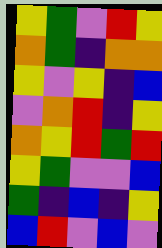[["yellow", "green", "violet", "red", "yellow"], ["orange", "green", "indigo", "orange", "orange"], ["yellow", "violet", "yellow", "indigo", "blue"], ["violet", "orange", "red", "indigo", "yellow"], ["orange", "yellow", "red", "green", "red"], ["yellow", "green", "violet", "violet", "blue"], ["green", "indigo", "blue", "indigo", "yellow"], ["blue", "red", "violet", "blue", "violet"]]